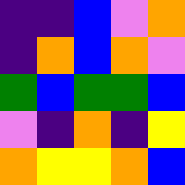[["indigo", "indigo", "blue", "violet", "orange"], ["indigo", "orange", "blue", "orange", "violet"], ["green", "blue", "green", "green", "blue"], ["violet", "indigo", "orange", "indigo", "yellow"], ["orange", "yellow", "yellow", "orange", "blue"]]